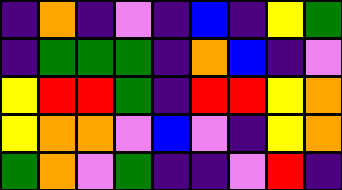[["indigo", "orange", "indigo", "violet", "indigo", "blue", "indigo", "yellow", "green"], ["indigo", "green", "green", "green", "indigo", "orange", "blue", "indigo", "violet"], ["yellow", "red", "red", "green", "indigo", "red", "red", "yellow", "orange"], ["yellow", "orange", "orange", "violet", "blue", "violet", "indigo", "yellow", "orange"], ["green", "orange", "violet", "green", "indigo", "indigo", "violet", "red", "indigo"]]